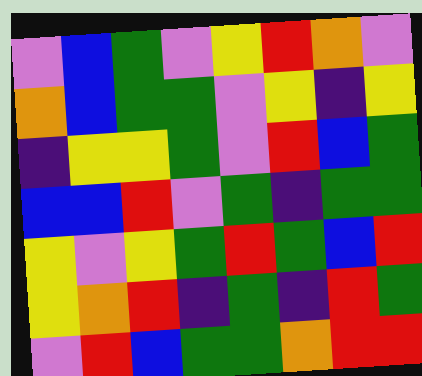[["violet", "blue", "green", "violet", "yellow", "red", "orange", "violet"], ["orange", "blue", "green", "green", "violet", "yellow", "indigo", "yellow"], ["indigo", "yellow", "yellow", "green", "violet", "red", "blue", "green"], ["blue", "blue", "red", "violet", "green", "indigo", "green", "green"], ["yellow", "violet", "yellow", "green", "red", "green", "blue", "red"], ["yellow", "orange", "red", "indigo", "green", "indigo", "red", "green"], ["violet", "red", "blue", "green", "green", "orange", "red", "red"]]